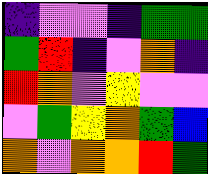[["indigo", "violet", "violet", "indigo", "green", "green"], ["green", "red", "indigo", "violet", "orange", "indigo"], ["red", "orange", "violet", "yellow", "violet", "violet"], ["violet", "green", "yellow", "orange", "green", "blue"], ["orange", "violet", "orange", "orange", "red", "green"]]